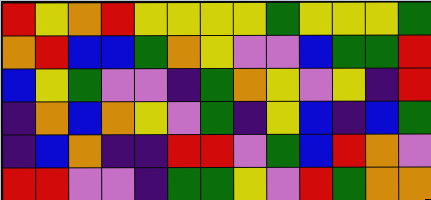[["red", "yellow", "orange", "red", "yellow", "yellow", "yellow", "yellow", "green", "yellow", "yellow", "yellow", "green"], ["orange", "red", "blue", "blue", "green", "orange", "yellow", "violet", "violet", "blue", "green", "green", "red"], ["blue", "yellow", "green", "violet", "violet", "indigo", "green", "orange", "yellow", "violet", "yellow", "indigo", "red"], ["indigo", "orange", "blue", "orange", "yellow", "violet", "green", "indigo", "yellow", "blue", "indigo", "blue", "green"], ["indigo", "blue", "orange", "indigo", "indigo", "red", "red", "violet", "green", "blue", "red", "orange", "violet"], ["red", "red", "violet", "violet", "indigo", "green", "green", "yellow", "violet", "red", "green", "orange", "orange"]]